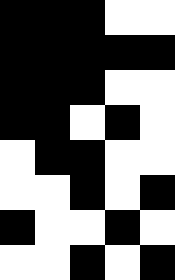[["black", "black", "black", "white", "white"], ["black", "black", "black", "black", "black"], ["black", "black", "black", "white", "white"], ["black", "black", "white", "black", "white"], ["white", "black", "black", "white", "white"], ["white", "white", "black", "white", "black"], ["black", "white", "white", "black", "white"], ["white", "white", "black", "white", "black"]]